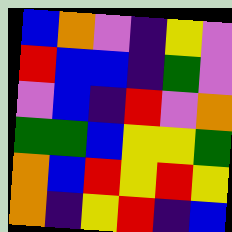[["blue", "orange", "violet", "indigo", "yellow", "violet"], ["red", "blue", "blue", "indigo", "green", "violet"], ["violet", "blue", "indigo", "red", "violet", "orange"], ["green", "green", "blue", "yellow", "yellow", "green"], ["orange", "blue", "red", "yellow", "red", "yellow"], ["orange", "indigo", "yellow", "red", "indigo", "blue"]]